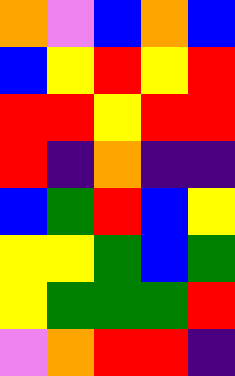[["orange", "violet", "blue", "orange", "blue"], ["blue", "yellow", "red", "yellow", "red"], ["red", "red", "yellow", "red", "red"], ["red", "indigo", "orange", "indigo", "indigo"], ["blue", "green", "red", "blue", "yellow"], ["yellow", "yellow", "green", "blue", "green"], ["yellow", "green", "green", "green", "red"], ["violet", "orange", "red", "red", "indigo"]]